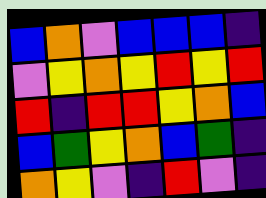[["blue", "orange", "violet", "blue", "blue", "blue", "indigo"], ["violet", "yellow", "orange", "yellow", "red", "yellow", "red"], ["red", "indigo", "red", "red", "yellow", "orange", "blue"], ["blue", "green", "yellow", "orange", "blue", "green", "indigo"], ["orange", "yellow", "violet", "indigo", "red", "violet", "indigo"]]